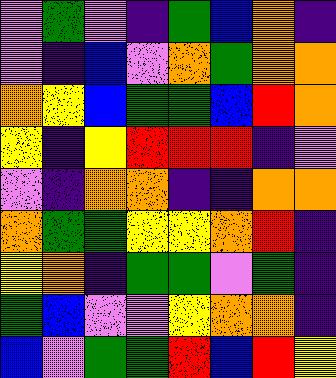[["violet", "green", "violet", "indigo", "green", "blue", "orange", "indigo"], ["violet", "indigo", "blue", "violet", "orange", "green", "orange", "orange"], ["orange", "yellow", "blue", "green", "green", "blue", "red", "orange"], ["yellow", "indigo", "yellow", "red", "red", "red", "indigo", "violet"], ["violet", "indigo", "orange", "orange", "indigo", "indigo", "orange", "orange"], ["orange", "green", "green", "yellow", "yellow", "orange", "red", "indigo"], ["yellow", "orange", "indigo", "green", "green", "violet", "green", "indigo"], ["green", "blue", "violet", "violet", "yellow", "orange", "orange", "indigo"], ["blue", "violet", "green", "green", "red", "blue", "red", "yellow"]]